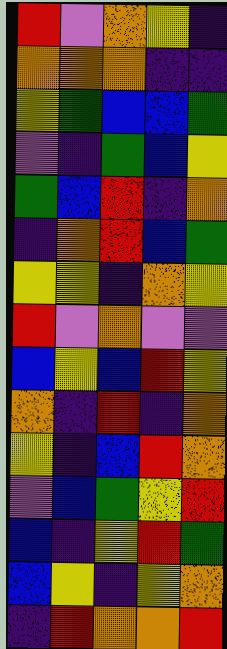[["red", "violet", "orange", "yellow", "indigo"], ["orange", "orange", "orange", "indigo", "indigo"], ["yellow", "green", "blue", "blue", "green"], ["violet", "indigo", "green", "blue", "yellow"], ["green", "blue", "red", "indigo", "orange"], ["indigo", "orange", "red", "blue", "green"], ["yellow", "yellow", "indigo", "orange", "yellow"], ["red", "violet", "orange", "violet", "violet"], ["blue", "yellow", "blue", "red", "yellow"], ["orange", "indigo", "red", "indigo", "orange"], ["yellow", "indigo", "blue", "red", "orange"], ["violet", "blue", "green", "yellow", "red"], ["blue", "indigo", "yellow", "red", "green"], ["blue", "yellow", "indigo", "yellow", "orange"], ["indigo", "red", "orange", "orange", "red"]]